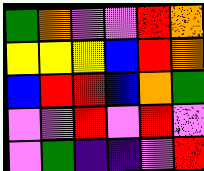[["green", "orange", "violet", "violet", "red", "orange"], ["yellow", "yellow", "yellow", "blue", "red", "orange"], ["blue", "red", "red", "blue", "orange", "green"], ["violet", "violet", "red", "violet", "red", "violet"], ["violet", "green", "indigo", "indigo", "violet", "red"]]